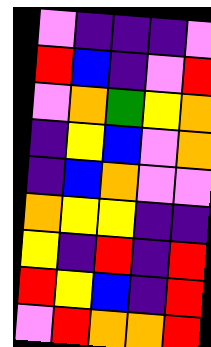[["violet", "indigo", "indigo", "indigo", "violet"], ["red", "blue", "indigo", "violet", "red"], ["violet", "orange", "green", "yellow", "orange"], ["indigo", "yellow", "blue", "violet", "orange"], ["indigo", "blue", "orange", "violet", "violet"], ["orange", "yellow", "yellow", "indigo", "indigo"], ["yellow", "indigo", "red", "indigo", "red"], ["red", "yellow", "blue", "indigo", "red"], ["violet", "red", "orange", "orange", "red"]]